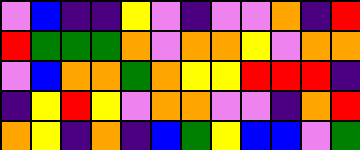[["violet", "blue", "indigo", "indigo", "yellow", "violet", "indigo", "violet", "violet", "orange", "indigo", "red"], ["red", "green", "green", "green", "orange", "violet", "orange", "orange", "yellow", "violet", "orange", "orange"], ["violet", "blue", "orange", "orange", "green", "orange", "yellow", "yellow", "red", "red", "red", "indigo"], ["indigo", "yellow", "red", "yellow", "violet", "orange", "orange", "violet", "violet", "indigo", "orange", "red"], ["orange", "yellow", "indigo", "orange", "indigo", "blue", "green", "yellow", "blue", "blue", "violet", "green"]]